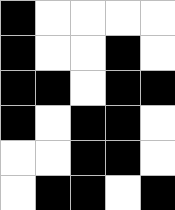[["black", "white", "white", "white", "white"], ["black", "white", "white", "black", "white"], ["black", "black", "white", "black", "black"], ["black", "white", "black", "black", "white"], ["white", "white", "black", "black", "white"], ["white", "black", "black", "white", "black"]]